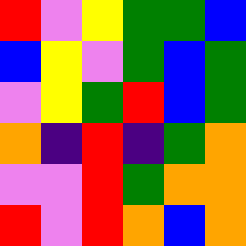[["red", "violet", "yellow", "green", "green", "blue"], ["blue", "yellow", "violet", "green", "blue", "green"], ["violet", "yellow", "green", "red", "blue", "green"], ["orange", "indigo", "red", "indigo", "green", "orange"], ["violet", "violet", "red", "green", "orange", "orange"], ["red", "violet", "red", "orange", "blue", "orange"]]